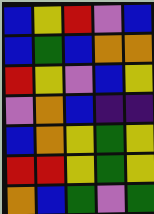[["blue", "yellow", "red", "violet", "blue"], ["blue", "green", "blue", "orange", "orange"], ["red", "yellow", "violet", "blue", "yellow"], ["violet", "orange", "blue", "indigo", "indigo"], ["blue", "orange", "yellow", "green", "yellow"], ["red", "red", "yellow", "green", "yellow"], ["orange", "blue", "green", "violet", "green"]]